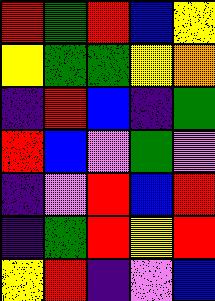[["red", "green", "red", "blue", "yellow"], ["yellow", "green", "green", "yellow", "orange"], ["indigo", "red", "blue", "indigo", "green"], ["red", "blue", "violet", "green", "violet"], ["indigo", "violet", "red", "blue", "red"], ["indigo", "green", "red", "yellow", "red"], ["yellow", "red", "indigo", "violet", "blue"]]